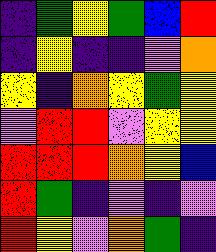[["indigo", "green", "yellow", "green", "blue", "red"], ["indigo", "yellow", "indigo", "indigo", "violet", "orange"], ["yellow", "indigo", "orange", "yellow", "green", "yellow"], ["violet", "red", "red", "violet", "yellow", "yellow"], ["red", "red", "red", "orange", "yellow", "blue"], ["red", "green", "indigo", "violet", "indigo", "violet"], ["red", "yellow", "violet", "orange", "green", "indigo"]]